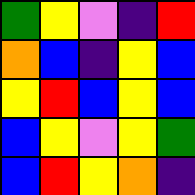[["green", "yellow", "violet", "indigo", "red"], ["orange", "blue", "indigo", "yellow", "blue"], ["yellow", "red", "blue", "yellow", "blue"], ["blue", "yellow", "violet", "yellow", "green"], ["blue", "red", "yellow", "orange", "indigo"]]